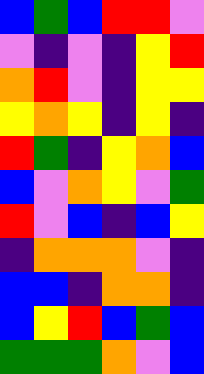[["blue", "green", "blue", "red", "red", "violet"], ["violet", "indigo", "violet", "indigo", "yellow", "red"], ["orange", "red", "violet", "indigo", "yellow", "yellow"], ["yellow", "orange", "yellow", "indigo", "yellow", "indigo"], ["red", "green", "indigo", "yellow", "orange", "blue"], ["blue", "violet", "orange", "yellow", "violet", "green"], ["red", "violet", "blue", "indigo", "blue", "yellow"], ["indigo", "orange", "orange", "orange", "violet", "indigo"], ["blue", "blue", "indigo", "orange", "orange", "indigo"], ["blue", "yellow", "red", "blue", "green", "blue"], ["green", "green", "green", "orange", "violet", "blue"]]